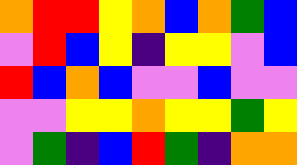[["orange", "red", "red", "yellow", "orange", "blue", "orange", "green", "blue"], ["violet", "red", "blue", "yellow", "indigo", "yellow", "yellow", "violet", "blue"], ["red", "blue", "orange", "blue", "violet", "violet", "blue", "violet", "violet"], ["violet", "violet", "yellow", "yellow", "orange", "yellow", "yellow", "green", "yellow"], ["violet", "green", "indigo", "blue", "red", "green", "indigo", "orange", "orange"]]